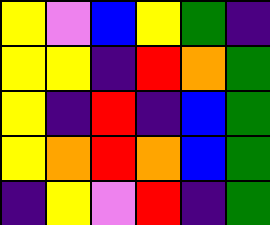[["yellow", "violet", "blue", "yellow", "green", "indigo"], ["yellow", "yellow", "indigo", "red", "orange", "green"], ["yellow", "indigo", "red", "indigo", "blue", "green"], ["yellow", "orange", "red", "orange", "blue", "green"], ["indigo", "yellow", "violet", "red", "indigo", "green"]]